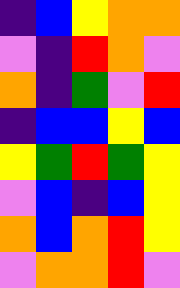[["indigo", "blue", "yellow", "orange", "orange"], ["violet", "indigo", "red", "orange", "violet"], ["orange", "indigo", "green", "violet", "red"], ["indigo", "blue", "blue", "yellow", "blue"], ["yellow", "green", "red", "green", "yellow"], ["violet", "blue", "indigo", "blue", "yellow"], ["orange", "blue", "orange", "red", "yellow"], ["violet", "orange", "orange", "red", "violet"]]